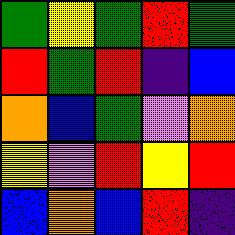[["green", "yellow", "green", "red", "green"], ["red", "green", "red", "indigo", "blue"], ["orange", "blue", "green", "violet", "orange"], ["yellow", "violet", "red", "yellow", "red"], ["blue", "orange", "blue", "red", "indigo"]]